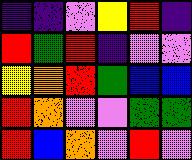[["indigo", "indigo", "violet", "yellow", "red", "indigo"], ["red", "green", "red", "indigo", "violet", "violet"], ["yellow", "orange", "red", "green", "blue", "blue"], ["red", "orange", "violet", "violet", "green", "green"], ["red", "blue", "orange", "violet", "red", "violet"]]